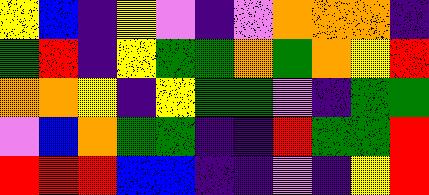[["yellow", "blue", "indigo", "yellow", "violet", "indigo", "violet", "orange", "orange", "orange", "indigo"], ["green", "red", "indigo", "yellow", "green", "green", "orange", "green", "orange", "yellow", "red"], ["orange", "orange", "yellow", "indigo", "yellow", "green", "green", "violet", "indigo", "green", "green"], ["violet", "blue", "orange", "green", "green", "indigo", "indigo", "red", "green", "green", "red"], ["red", "red", "red", "blue", "blue", "indigo", "indigo", "violet", "indigo", "yellow", "red"]]